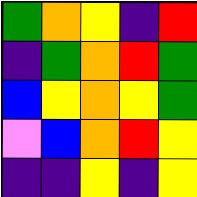[["green", "orange", "yellow", "indigo", "red"], ["indigo", "green", "orange", "red", "green"], ["blue", "yellow", "orange", "yellow", "green"], ["violet", "blue", "orange", "red", "yellow"], ["indigo", "indigo", "yellow", "indigo", "yellow"]]